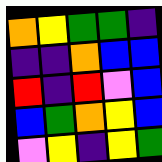[["orange", "yellow", "green", "green", "indigo"], ["indigo", "indigo", "orange", "blue", "blue"], ["red", "indigo", "red", "violet", "blue"], ["blue", "green", "orange", "yellow", "blue"], ["violet", "yellow", "indigo", "yellow", "green"]]